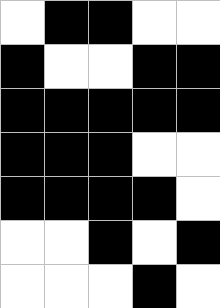[["white", "black", "black", "white", "white"], ["black", "white", "white", "black", "black"], ["black", "black", "black", "black", "black"], ["black", "black", "black", "white", "white"], ["black", "black", "black", "black", "white"], ["white", "white", "black", "white", "black"], ["white", "white", "white", "black", "white"]]